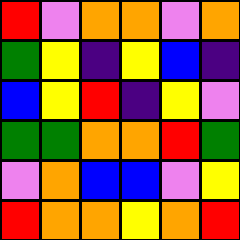[["red", "violet", "orange", "orange", "violet", "orange"], ["green", "yellow", "indigo", "yellow", "blue", "indigo"], ["blue", "yellow", "red", "indigo", "yellow", "violet"], ["green", "green", "orange", "orange", "red", "green"], ["violet", "orange", "blue", "blue", "violet", "yellow"], ["red", "orange", "orange", "yellow", "orange", "red"]]